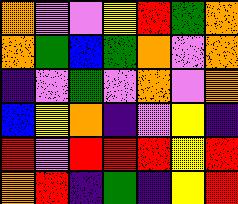[["orange", "violet", "violet", "yellow", "red", "green", "orange"], ["orange", "green", "blue", "green", "orange", "violet", "orange"], ["indigo", "violet", "green", "violet", "orange", "violet", "orange"], ["blue", "yellow", "orange", "indigo", "violet", "yellow", "indigo"], ["red", "violet", "red", "red", "red", "yellow", "red"], ["orange", "red", "indigo", "green", "indigo", "yellow", "red"]]